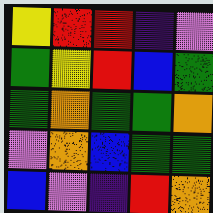[["yellow", "red", "red", "indigo", "violet"], ["green", "yellow", "red", "blue", "green"], ["green", "orange", "green", "green", "orange"], ["violet", "orange", "blue", "green", "green"], ["blue", "violet", "indigo", "red", "orange"]]